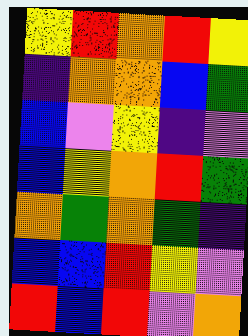[["yellow", "red", "orange", "red", "yellow"], ["indigo", "orange", "orange", "blue", "green"], ["blue", "violet", "yellow", "indigo", "violet"], ["blue", "yellow", "orange", "red", "green"], ["orange", "green", "orange", "green", "indigo"], ["blue", "blue", "red", "yellow", "violet"], ["red", "blue", "red", "violet", "orange"]]